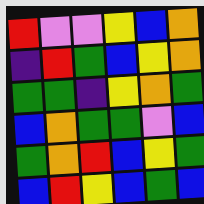[["red", "violet", "violet", "yellow", "blue", "orange"], ["indigo", "red", "green", "blue", "yellow", "orange"], ["green", "green", "indigo", "yellow", "orange", "green"], ["blue", "orange", "green", "green", "violet", "blue"], ["green", "orange", "red", "blue", "yellow", "green"], ["blue", "red", "yellow", "blue", "green", "blue"]]